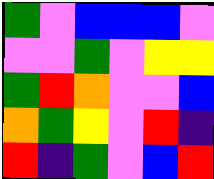[["green", "violet", "blue", "blue", "blue", "violet"], ["violet", "violet", "green", "violet", "yellow", "yellow"], ["green", "red", "orange", "violet", "violet", "blue"], ["orange", "green", "yellow", "violet", "red", "indigo"], ["red", "indigo", "green", "violet", "blue", "red"]]